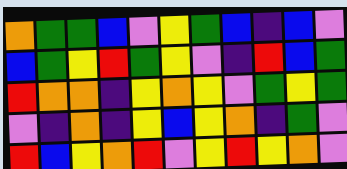[["orange", "green", "green", "blue", "violet", "yellow", "green", "blue", "indigo", "blue", "violet"], ["blue", "green", "yellow", "red", "green", "yellow", "violet", "indigo", "red", "blue", "green"], ["red", "orange", "orange", "indigo", "yellow", "orange", "yellow", "violet", "green", "yellow", "green"], ["violet", "indigo", "orange", "indigo", "yellow", "blue", "yellow", "orange", "indigo", "green", "violet"], ["red", "blue", "yellow", "orange", "red", "violet", "yellow", "red", "yellow", "orange", "violet"]]